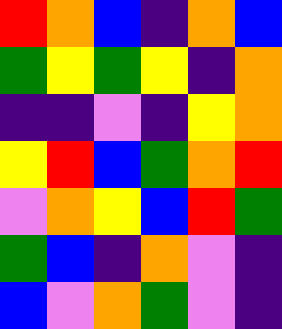[["red", "orange", "blue", "indigo", "orange", "blue"], ["green", "yellow", "green", "yellow", "indigo", "orange"], ["indigo", "indigo", "violet", "indigo", "yellow", "orange"], ["yellow", "red", "blue", "green", "orange", "red"], ["violet", "orange", "yellow", "blue", "red", "green"], ["green", "blue", "indigo", "orange", "violet", "indigo"], ["blue", "violet", "orange", "green", "violet", "indigo"]]